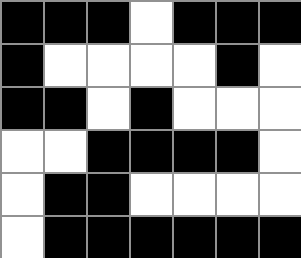[["black", "black", "black", "white", "black", "black", "black"], ["black", "white", "white", "white", "white", "black", "white"], ["black", "black", "white", "black", "white", "white", "white"], ["white", "white", "black", "black", "black", "black", "white"], ["white", "black", "black", "white", "white", "white", "white"], ["white", "black", "black", "black", "black", "black", "black"]]